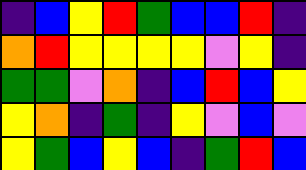[["indigo", "blue", "yellow", "red", "green", "blue", "blue", "red", "indigo"], ["orange", "red", "yellow", "yellow", "yellow", "yellow", "violet", "yellow", "indigo"], ["green", "green", "violet", "orange", "indigo", "blue", "red", "blue", "yellow"], ["yellow", "orange", "indigo", "green", "indigo", "yellow", "violet", "blue", "violet"], ["yellow", "green", "blue", "yellow", "blue", "indigo", "green", "red", "blue"]]